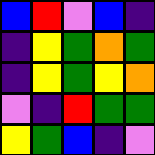[["blue", "red", "violet", "blue", "indigo"], ["indigo", "yellow", "green", "orange", "green"], ["indigo", "yellow", "green", "yellow", "orange"], ["violet", "indigo", "red", "green", "green"], ["yellow", "green", "blue", "indigo", "violet"]]